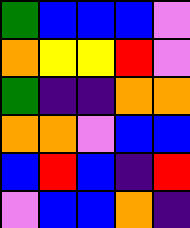[["green", "blue", "blue", "blue", "violet"], ["orange", "yellow", "yellow", "red", "violet"], ["green", "indigo", "indigo", "orange", "orange"], ["orange", "orange", "violet", "blue", "blue"], ["blue", "red", "blue", "indigo", "red"], ["violet", "blue", "blue", "orange", "indigo"]]